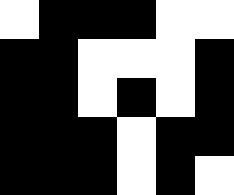[["white", "black", "black", "black", "white", "white"], ["black", "black", "white", "white", "white", "black"], ["black", "black", "white", "black", "white", "black"], ["black", "black", "black", "white", "black", "black"], ["black", "black", "black", "white", "black", "white"]]